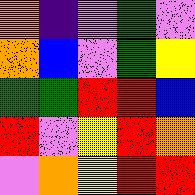[["orange", "indigo", "violet", "green", "violet"], ["orange", "blue", "violet", "green", "yellow"], ["green", "green", "red", "red", "blue"], ["red", "violet", "yellow", "red", "orange"], ["violet", "orange", "yellow", "red", "red"]]